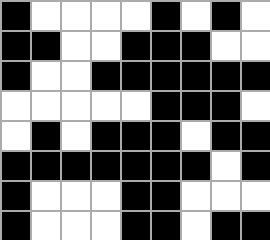[["black", "white", "white", "white", "white", "black", "white", "black", "white"], ["black", "black", "white", "white", "black", "black", "black", "white", "white"], ["black", "white", "white", "black", "black", "black", "black", "black", "black"], ["white", "white", "white", "white", "white", "black", "black", "black", "white"], ["white", "black", "white", "black", "black", "black", "white", "black", "black"], ["black", "black", "black", "black", "black", "black", "black", "white", "black"], ["black", "white", "white", "white", "black", "black", "white", "white", "white"], ["black", "white", "white", "white", "black", "black", "white", "black", "black"]]